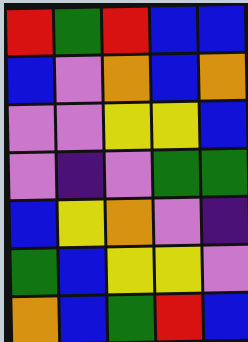[["red", "green", "red", "blue", "blue"], ["blue", "violet", "orange", "blue", "orange"], ["violet", "violet", "yellow", "yellow", "blue"], ["violet", "indigo", "violet", "green", "green"], ["blue", "yellow", "orange", "violet", "indigo"], ["green", "blue", "yellow", "yellow", "violet"], ["orange", "blue", "green", "red", "blue"]]